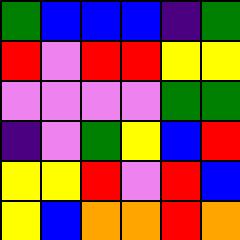[["green", "blue", "blue", "blue", "indigo", "green"], ["red", "violet", "red", "red", "yellow", "yellow"], ["violet", "violet", "violet", "violet", "green", "green"], ["indigo", "violet", "green", "yellow", "blue", "red"], ["yellow", "yellow", "red", "violet", "red", "blue"], ["yellow", "blue", "orange", "orange", "red", "orange"]]